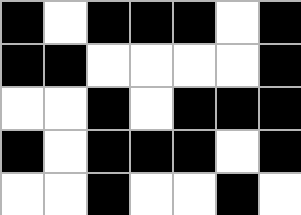[["black", "white", "black", "black", "black", "white", "black"], ["black", "black", "white", "white", "white", "white", "black"], ["white", "white", "black", "white", "black", "black", "black"], ["black", "white", "black", "black", "black", "white", "black"], ["white", "white", "black", "white", "white", "black", "white"]]